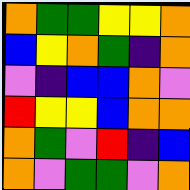[["orange", "green", "green", "yellow", "yellow", "orange"], ["blue", "yellow", "orange", "green", "indigo", "orange"], ["violet", "indigo", "blue", "blue", "orange", "violet"], ["red", "yellow", "yellow", "blue", "orange", "orange"], ["orange", "green", "violet", "red", "indigo", "blue"], ["orange", "violet", "green", "green", "violet", "orange"]]